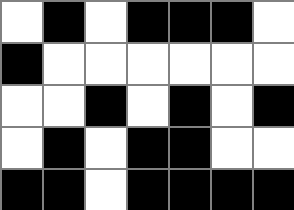[["white", "black", "white", "black", "black", "black", "white"], ["black", "white", "white", "white", "white", "white", "white"], ["white", "white", "black", "white", "black", "white", "black"], ["white", "black", "white", "black", "black", "white", "white"], ["black", "black", "white", "black", "black", "black", "black"]]